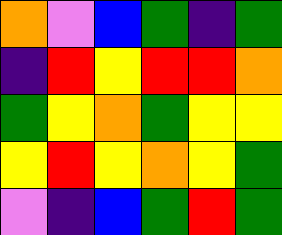[["orange", "violet", "blue", "green", "indigo", "green"], ["indigo", "red", "yellow", "red", "red", "orange"], ["green", "yellow", "orange", "green", "yellow", "yellow"], ["yellow", "red", "yellow", "orange", "yellow", "green"], ["violet", "indigo", "blue", "green", "red", "green"]]